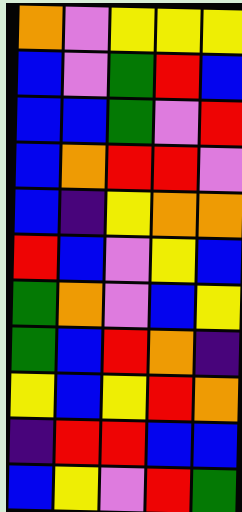[["orange", "violet", "yellow", "yellow", "yellow"], ["blue", "violet", "green", "red", "blue"], ["blue", "blue", "green", "violet", "red"], ["blue", "orange", "red", "red", "violet"], ["blue", "indigo", "yellow", "orange", "orange"], ["red", "blue", "violet", "yellow", "blue"], ["green", "orange", "violet", "blue", "yellow"], ["green", "blue", "red", "orange", "indigo"], ["yellow", "blue", "yellow", "red", "orange"], ["indigo", "red", "red", "blue", "blue"], ["blue", "yellow", "violet", "red", "green"]]